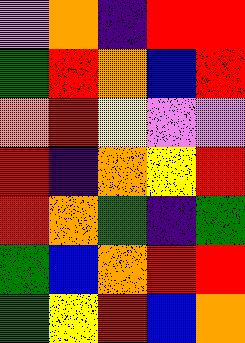[["violet", "orange", "indigo", "red", "red"], ["green", "red", "orange", "blue", "red"], ["orange", "red", "yellow", "violet", "violet"], ["red", "indigo", "orange", "yellow", "red"], ["red", "orange", "green", "indigo", "green"], ["green", "blue", "orange", "red", "red"], ["green", "yellow", "red", "blue", "orange"]]